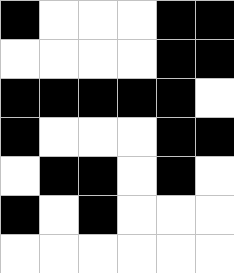[["black", "white", "white", "white", "black", "black"], ["white", "white", "white", "white", "black", "black"], ["black", "black", "black", "black", "black", "white"], ["black", "white", "white", "white", "black", "black"], ["white", "black", "black", "white", "black", "white"], ["black", "white", "black", "white", "white", "white"], ["white", "white", "white", "white", "white", "white"]]